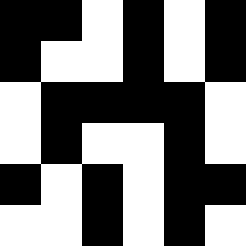[["black", "black", "white", "black", "white", "black"], ["black", "white", "white", "black", "white", "black"], ["white", "black", "black", "black", "black", "white"], ["white", "black", "white", "white", "black", "white"], ["black", "white", "black", "white", "black", "black"], ["white", "white", "black", "white", "black", "white"]]